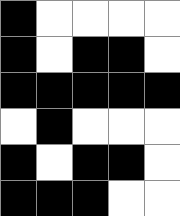[["black", "white", "white", "white", "white"], ["black", "white", "black", "black", "white"], ["black", "black", "black", "black", "black"], ["white", "black", "white", "white", "white"], ["black", "white", "black", "black", "white"], ["black", "black", "black", "white", "white"]]